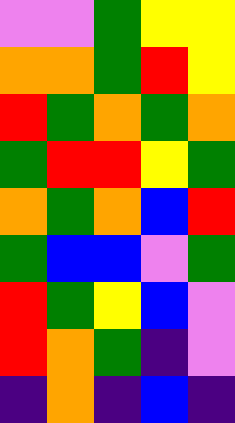[["violet", "violet", "green", "yellow", "yellow"], ["orange", "orange", "green", "red", "yellow"], ["red", "green", "orange", "green", "orange"], ["green", "red", "red", "yellow", "green"], ["orange", "green", "orange", "blue", "red"], ["green", "blue", "blue", "violet", "green"], ["red", "green", "yellow", "blue", "violet"], ["red", "orange", "green", "indigo", "violet"], ["indigo", "orange", "indigo", "blue", "indigo"]]